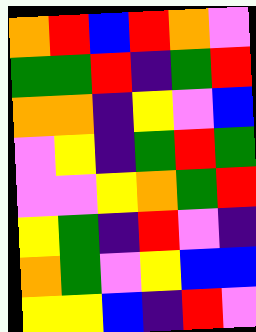[["orange", "red", "blue", "red", "orange", "violet"], ["green", "green", "red", "indigo", "green", "red"], ["orange", "orange", "indigo", "yellow", "violet", "blue"], ["violet", "yellow", "indigo", "green", "red", "green"], ["violet", "violet", "yellow", "orange", "green", "red"], ["yellow", "green", "indigo", "red", "violet", "indigo"], ["orange", "green", "violet", "yellow", "blue", "blue"], ["yellow", "yellow", "blue", "indigo", "red", "violet"]]